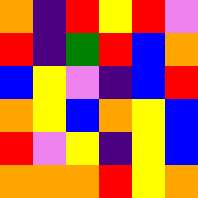[["orange", "indigo", "red", "yellow", "red", "violet"], ["red", "indigo", "green", "red", "blue", "orange"], ["blue", "yellow", "violet", "indigo", "blue", "red"], ["orange", "yellow", "blue", "orange", "yellow", "blue"], ["red", "violet", "yellow", "indigo", "yellow", "blue"], ["orange", "orange", "orange", "red", "yellow", "orange"]]